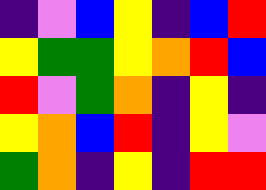[["indigo", "violet", "blue", "yellow", "indigo", "blue", "red"], ["yellow", "green", "green", "yellow", "orange", "red", "blue"], ["red", "violet", "green", "orange", "indigo", "yellow", "indigo"], ["yellow", "orange", "blue", "red", "indigo", "yellow", "violet"], ["green", "orange", "indigo", "yellow", "indigo", "red", "red"]]